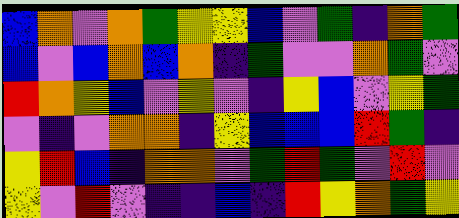[["blue", "orange", "violet", "orange", "green", "yellow", "yellow", "blue", "violet", "green", "indigo", "orange", "green"], ["blue", "violet", "blue", "orange", "blue", "orange", "indigo", "green", "violet", "violet", "orange", "green", "violet"], ["red", "orange", "yellow", "blue", "violet", "yellow", "violet", "indigo", "yellow", "blue", "violet", "yellow", "green"], ["violet", "indigo", "violet", "orange", "orange", "indigo", "yellow", "blue", "blue", "blue", "red", "green", "indigo"], ["yellow", "red", "blue", "indigo", "orange", "orange", "violet", "green", "red", "green", "violet", "red", "violet"], ["yellow", "violet", "red", "violet", "indigo", "indigo", "blue", "indigo", "red", "yellow", "orange", "green", "yellow"]]